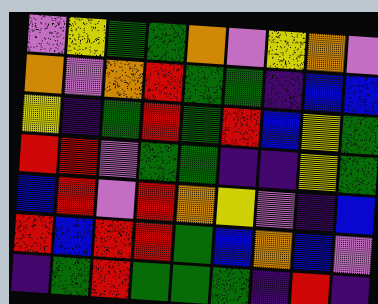[["violet", "yellow", "green", "green", "orange", "violet", "yellow", "orange", "violet"], ["orange", "violet", "orange", "red", "green", "green", "indigo", "blue", "blue"], ["yellow", "indigo", "green", "red", "green", "red", "blue", "yellow", "green"], ["red", "red", "violet", "green", "green", "indigo", "indigo", "yellow", "green"], ["blue", "red", "violet", "red", "orange", "yellow", "violet", "indigo", "blue"], ["red", "blue", "red", "red", "green", "blue", "orange", "blue", "violet"], ["indigo", "green", "red", "green", "green", "green", "indigo", "red", "indigo"]]